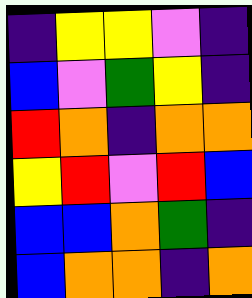[["indigo", "yellow", "yellow", "violet", "indigo"], ["blue", "violet", "green", "yellow", "indigo"], ["red", "orange", "indigo", "orange", "orange"], ["yellow", "red", "violet", "red", "blue"], ["blue", "blue", "orange", "green", "indigo"], ["blue", "orange", "orange", "indigo", "orange"]]